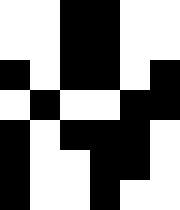[["white", "white", "black", "black", "white", "white"], ["white", "white", "black", "black", "white", "white"], ["black", "white", "black", "black", "white", "black"], ["white", "black", "white", "white", "black", "black"], ["black", "white", "black", "black", "black", "white"], ["black", "white", "white", "black", "black", "white"], ["black", "white", "white", "black", "white", "white"]]